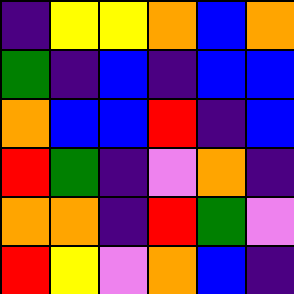[["indigo", "yellow", "yellow", "orange", "blue", "orange"], ["green", "indigo", "blue", "indigo", "blue", "blue"], ["orange", "blue", "blue", "red", "indigo", "blue"], ["red", "green", "indigo", "violet", "orange", "indigo"], ["orange", "orange", "indigo", "red", "green", "violet"], ["red", "yellow", "violet", "orange", "blue", "indigo"]]